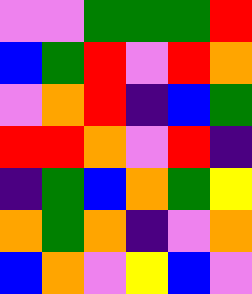[["violet", "violet", "green", "green", "green", "red"], ["blue", "green", "red", "violet", "red", "orange"], ["violet", "orange", "red", "indigo", "blue", "green"], ["red", "red", "orange", "violet", "red", "indigo"], ["indigo", "green", "blue", "orange", "green", "yellow"], ["orange", "green", "orange", "indigo", "violet", "orange"], ["blue", "orange", "violet", "yellow", "blue", "violet"]]